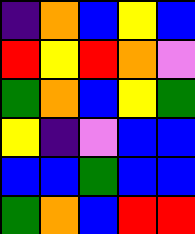[["indigo", "orange", "blue", "yellow", "blue"], ["red", "yellow", "red", "orange", "violet"], ["green", "orange", "blue", "yellow", "green"], ["yellow", "indigo", "violet", "blue", "blue"], ["blue", "blue", "green", "blue", "blue"], ["green", "orange", "blue", "red", "red"]]